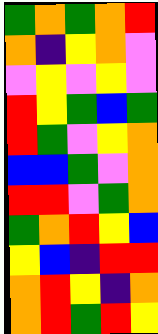[["green", "orange", "green", "orange", "red"], ["orange", "indigo", "yellow", "orange", "violet"], ["violet", "yellow", "violet", "yellow", "violet"], ["red", "yellow", "green", "blue", "green"], ["red", "green", "violet", "yellow", "orange"], ["blue", "blue", "green", "violet", "orange"], ["red", "red", "violet", "green", "orange"], ["green", "orange", "red", "yellow", "blue"], ["yellow", "blue", "indigo", "red", "red"], ["orange", "red", "yellow", "indigo", "orange"], ["orange", "red", "green", "red", "yellow"]]